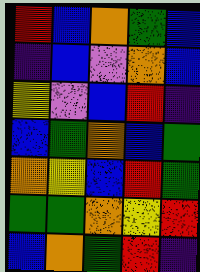[["red", "blue", "orange", "green", "blue"], ["indigo", "blue", "violet", "orange", "blue"], ["yellow", "violet", "blue", "red", "indigo"], ["blue", "green", "orange", "blue", "green"], ["orange", "yellow", "blue", "red", "green"], ["green", "green", "orange", "yellow", "red"], ["blue", "orange", "green", "red", "indigo"]]